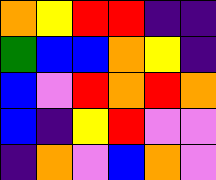[["orange", "yellow", "red", "red", "indigo", "indigo"], ["green", "blue", "blue", "orange", "yellow", "indigo"], ["blue", "violet", "red", "orange", "red", "orange"], ["blue", "indigo", "yellow", "red", "violet", "violet"], ["indigo", "orange", "violet", "blue", "orange", "violet"]]